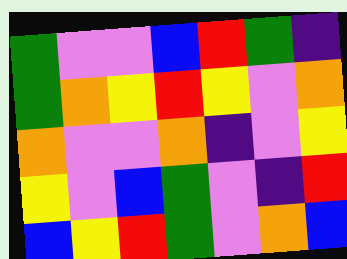[["green", "violet", "violet", "blue", "red", "green", "indigo"], ["green", "orange", "yellow", "red", "yellow", "violet", "orange"], ["orange", "violet", "violet", "orange", "indigo", "violet", "yellow"], ["yellow", "violet", "blue", "green", "violet", "indigo", "red"], ["blue", "yellow", "red", "green", "violet", "orange", "blue"]]